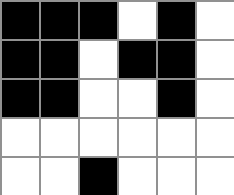[["black", "black", "black", "white", "black", "white"], ["black", "black", "white", "black", "black", "white"], ["black", "black", "white", "white", "black", "white"], ["white", "white", "white", "white", "white", "white"], ["white", "white", "black", "white", "white", "white"]]